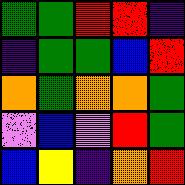[["green", "green", "red", "red", "indigo"], ["indigo", "green", "green", "blue", "red"], ["orange", "green", "orange", "orange", "green"], ["violet", "blue", "violet", "red", "green"], ["blue", "yellow", "indigo", "orange", "red"]]